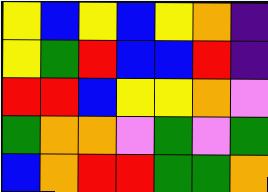[["yellow", "blue", "yellow", "blue", "yellow", "orange", "indigo"], ["yellow", "green", "red", "blue", "blue", "red", "indigo"], ["red", "red", "blue", "yellow", "yellow", "orange", "violet"], ["green", "orange", "orange", "violet", "green", "violet", "green"], ["blue", "orange", "red", "red", "green", "green", "orange"]]